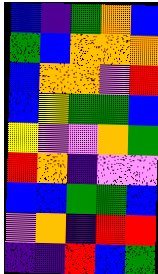[["blue", "indigo", "green", "orange", "blue"], ["green", "blue", "orange", "orange", "orange"], ["blue", "orange", "orange", "violet", "red"], ["blue", "yellow", "green", "green", "blue"], ["yellow", "violet", "violet", "orange", "green"], ["red", "orange", "indigo", "violet", "violet"], ["blue", "blue", "green", "green", "blue"], ["violet", "orange", "indigo", "red", "red"], ["indigo", "indigo", "red", "blue", "green"]]